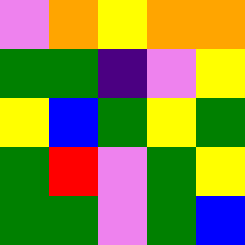[["violet", "orange", "yellow", "orange", "orange"], ["green", "green", "indigo", "violet", "yellow"], ["yellow", "blue", "green", "yellow", "green"], ["green", "red", "violet", "green", "yellow"], ["green", "green", "violet", "green", "blue"]]